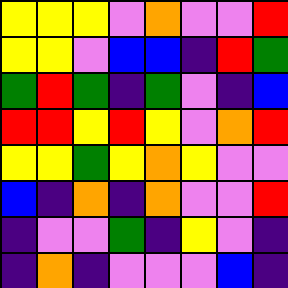[["yellow", "yellow", "yellow", "violet", "orange", "violet", "violet", "red"], ["yellow", "yellow", "violet", "blue", "blue", "indigo", "red", "green"], ["green", "red", "green", "indigo", "green", "violet", "indigo", "blue"], ["red", "red", "yellow", "red", "yellow", "violet", "orange", "red"], ["yellow", "yellow", "green", "yellow", "orange", "yellow", "violet", "violet"], ["blue", "indigo", "orange", "indigo", "orange", "violet", "violet", "red"], ["indigo", "violet", "violet", "green", "indigo", "yellow", "violet", "indigo"], ["indigo", "orange", "indigo", "violet", "violet", "violet", "blue", "indigo"]]